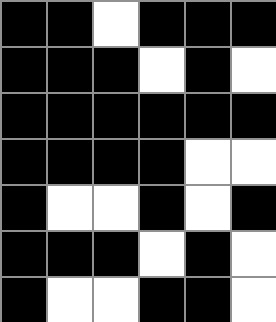[["black", "black", "white", "black", "black", "black"], ["black", "black", "black", "white", "black", "white"], ["black", "black", "black", "black", "black", "black"], ["black", "black", "black", "black", "white", "white"], ["black", "white", "white", "black", "white", "black"], ["black", "black", "black", "white", "black", "white"], ["black", "white", "white", "black", "black", "white"]]